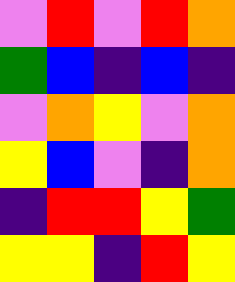[["violet", "red", "violet", "red", "orange"], ["green", "blue", "indigo", "blue", "indigo"], ["violet", "orange", "yellow", "violet", "orange"], ["yellow", "blue", "violet", "indigo", "orange"], ["indigo", "red", "red", "yellow", "green"], ["yellow", "yellow", "indigo", "red", "yellow"]]